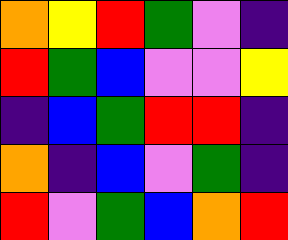[["orange", "yellow", "red", "green", "violet", "indigo"], ["red", "green", "blue", "violet", "violet", "yellow"], ["indigo", "blue", "green", "red", "red", "indigo"], ["orange", "indigo", "blue", "violet", "green", "indigo"], ["red", "violet", "green", "blue", "orange", "red"]]